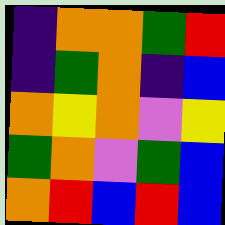[["indigo", "orange", "orange", "green", "red"], ["indigo", "green", "orange", "indigo", "blue"], ["orange", "yellow", "orange", "violet", "yellow"], ["green", "orange", "violet", "green", "blue"], ["orange", "red", "blue", "red", "blue"]]